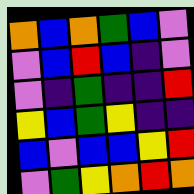[["orange", "blue", "orange", "green", "blue", "violet"], ["violet", "blue", "red", "blue", "indigo", "violet"], ["violet", "indigo", "green", "indigo", "indigo", "red"], ["yellow", "blue", "green", "yellow", "indigo", "indigo"], ["blue", "violet", "blue", "blue", "yellow", "red"], ["violet", "green", "yellow", "orange", "red", "orange"]]